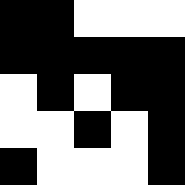[["black", "black", "white", "white", "white"], ["black", "black", "black", "black", "black"], ["white", "black", "white", "black", "black"], ["white", "white", "black", "white", "black"], ["black", "white", "white", "white", "black"]]